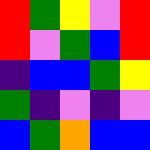[["red", "green", "yellow", "violet", "red"], ["red", "violet", "green", "blue", "red"], ["indigo", "blue", "blue", "green", "yellow"], ["green", "indigo", "violet", "indigo", "violet"], ["blue", "green", "orange", "blue", "blue"]]